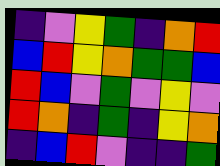[["indigo", "violet", "yellow", "green", "indigo", "orange", "red"], ["blue", "red", "yellow", "orange", "green", "green", "blue"], ["red", "blue", "violet", "green", "violet", "yellow", "violet"], ["red", "orange", "indigo", "green", "indigo", "yellow", "orange"], ["indigo", "blue", "red", "violet", "indigo", "indigo", "green"]]